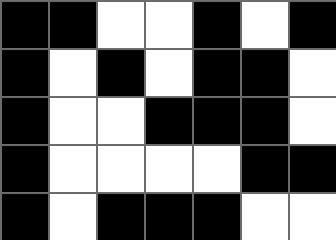[["black", "black", "white", "white", "black", "white", "black"], ["black", "white", "black", "white", "black", "black", "white"], ["black", "white", "white", "black", "black", "black", "white"], ["black", "white", "white", "white", "white", "black", "black"], ["black", "white", "black", "black", "black", "white", "white"]]